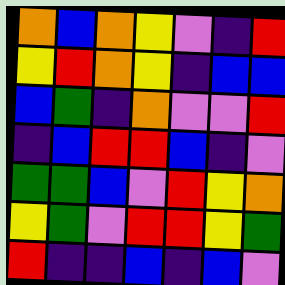[["orange", "blue", "orange", "yellow", "violet", "indigo", "red"], ["yellow", "red", "orange", "yellow", "indigo", "blue", "blue"], ["blue", "green", "indigo", "orange", "violet", "violet", "red"], ["indigo", "blue", "red", "red", "blue", "indigo", "violet"], ["green", "green", "blue", "violet", "red", "yellow", "orange"], ["yellow", "green", "violet", "red", "red", "yellow", "green"], ["red", "indigo", "indigo", "blue", "indigo", "blue", "violet"]]